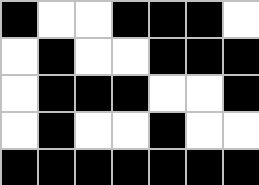[["black", "white", "white", "black", "black", "black", "white"], ["white", "black", "white", "white", "black", "black", "black"], ["white", "black", "black", "black", "white", "white", "black"], ["white", "black", "white", "white", "black", "white", "white"], ["black", "black", "black", "black", "black", "black", "black"]]